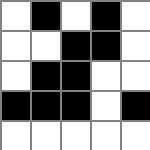[["white", "black", "white", "black", "white"], ["white", "white", "black", "black", "white"], ["white", "black", "black", "white", "white"], ["black", "black", "black", "white", "black"], ["white", "white", "white", "white", "white"]]